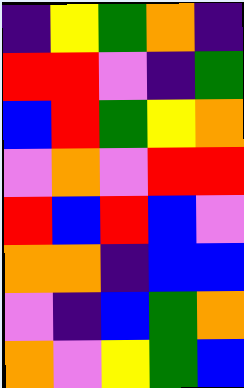[["indigo", "yellow", "green", "orange", "indigo"], ["red", "red", "violet", "indigo", "green"], ["blue", "red", "green", "yellow", "orange"], ["violet", "orange", "violet", "red", "red"], ["red", "blue", "red", "blue", "violet"], ["orange", "orange", "indigo", "blue", "blue"], ["violet", "indigo", "blue", "green", "orange"], ["orange", "violet", "yellow", "green", "blue"]]